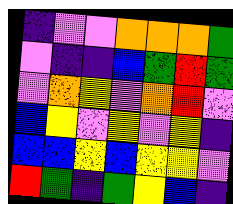[["indigo", "violet", "violet", "orange", "orange", "orange", "green"], ["violet", "indigo", "indigo", "blue", "green", "red", "green"], ["violet", "orange", "yellow", "violet", "orange", "red", "violet"], ["blue", "yellow", "violet", "yellow", "violet", "yellow", "indigo"], ["blue", "blue", "yellow", "blue", "yellow", "yellow", "violet"], ["red", "green", "indigo", "green", "yellow", "blue", "indigo"]]